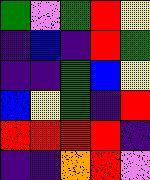[["green", "violet", "green", "red", "yellow"], ["indigo", "blue", "indigo", "red", "green"], ["indigo", "indigo", "green", "blue", "yellow"], ["blue", "yellow", "green", "indigo", "red"], ["red", "red", "red", "red", "indigo"], ["indigo", "indigo", "orange", "red", "violet"]]